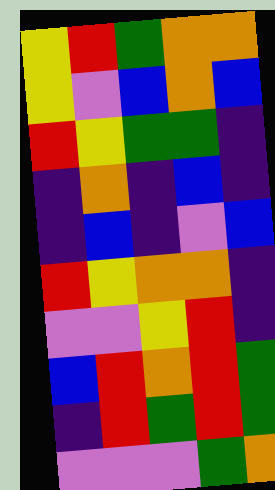[["yellow", "red", "green", "orange", "orange"], ["yellow", "violet", "blue", "orange", "blue"], ["red", "yellow", "green", "green", "indigo"], ["indigo", "orange", "indigo", "blue", "indigo"], ["indigo", "blue", "indigo", "violet", "blue"], ["red", "yellow", "orange", "orange", "indigo"], ["violet", "violet", "yellow", "red", "indigo"], ["blue", "red", "orange", "red", "green"], ["indigo", "red", "green", "red", "green"], ["violet", "violet", "violet", "green", "orange"]]